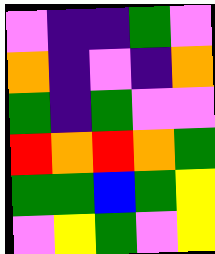[["violet", "indigo", "indigo", "green", "violet"], ["orange", "indigo", "violet", "indigo", "orange"], ["green", "indigo", "green", "violet", "violet"], ["red", "orange", "red", "orange", "green"], ["green", "green", "blue", "green", "yellow"], ["violet", "yellow", "green", "violet", "yellow"]]